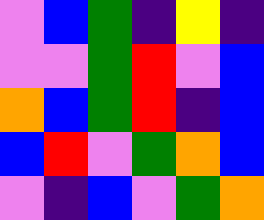[["violet", "blue", "green", "indigo", "yellow", "indigo"], ["violet", "violet", "green", "red", "violet", "blue"], ["orange", "blue", "green", "red", "indigo", "blue"], ["blue", "red", "violet", "green", "orange", "blue"], ["violet", "indigo", "blue", "violet", "green", "orange"]]